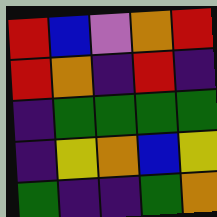[["red", "blue", "violet", "orange", "red"], ["red", "orange", "indigo", "red", "indigo"], ["indigo", "green", "green", "green", "green"], ["indigo", "yellow", "orange", "blue", "yellow"], ["green", "indigo", "indigo", "green", "orange"]]